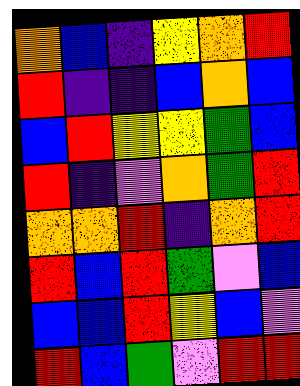[["orange", "blue", "indigo", "yellow", "orange", "red"], ["red", "indigo", "indigo", "blue", "orange", "blue"], ["blue", "red", "yellow", "yellow", "green", "blue"], ["red", "indigo", "violet", "orange", "green", "red"], ["orange", "orange", "red", "indigo", "orange", "red"], ["red", "blue", "red", "green", "violet", "blue"], ["blue", "blue", "red", "yellow", "blue", "violet"], ["red", "blue", "green", "violet", "red", "red"]]